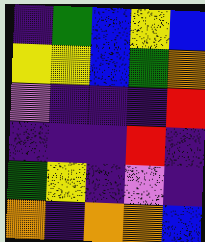[["indigo", "green", "blue", "yellow", "blue"], ["yellow", "yellow", "blue", "green", "orange"], ["violet", "indigo", "indigo", "indigo", "red"], ["indigo", "indigo", "indigo", "red", "indigo"], ["green", "yellow", "indigo", "violet", "indigo"], ["orange", "indigo", "orange", "orange", "blue"]]